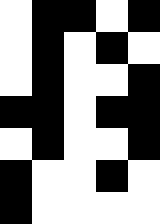[["white", "black", "black", "white", "black"], ["white", "black", "white", "black", "white"], ["white", "black", "white", "white", "black"], ["black", "black", "white", "black", "black"], ["white", "black", "white", "white", "black"], ["black", "white", "white", "black", "white"], ["black", "white", "white", "white", "white"]]